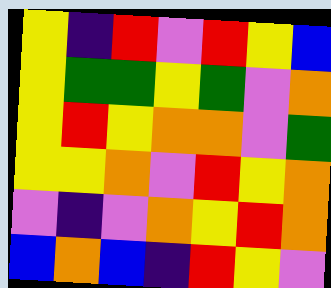[["yellow", "indigo", "red", "violet", "red", "yellow", "blue"], ["yellow", "green", "green", "yellow", "green", "violet", "orange"], ["yellow", "red", "yellow", "orange", "orange", "violet", "green"], ["yellow", "yellow", "orange", "violet", "red", "yellow", "orange"], ["violet", "indigo", "violet", "orange", "yellow", "red", "orange"], ["blue", "orange", "blue", "indigo", "red", "yellow", "violet"]]